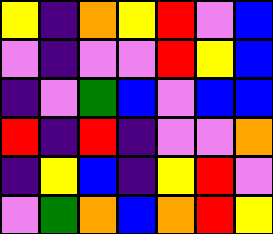[["yellow", "indigo", "orange", "yellow", "red", "violet", "blue"], ["violet", "indigo", "violet", "violet", "red", "yellow", "blue"], ["indigo", "violet", "green", "blue", "violet", "blue", "blue"], ["red", "indigo", "red", "indigo", "violet", "violet", "orange"], ["indigo", "yellow", "blue", "indigo", "yellow", "red", "violet"], ["violet", "green", "orange", "blue", "orange", "red", "yellow"]]